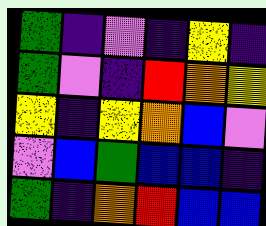[["green", "indigo", "violet", "indigo", "yellow", "indigo"], ["green", "violet", "indigo", "red", "orange", "yellow"], ["yellow", "indigo", "yellow", "orange", "blue", "violet"], ["violet", "blue", "green", "blue", "blue", "indigo"], ["green", "indigo", "orange", "red", "blue", "blue"]]